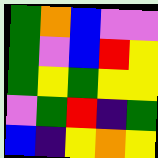[["green", "orange", "blue", "violet", "violet"], ["green", "violet", "blue", "red", "yellow"], ["green", "yellow", "green", "yellow", "yellow"], ["violet", "green", "red", "indigo", "green"], ["blue", "indigo", "yellow", "orange", "yellow"]]